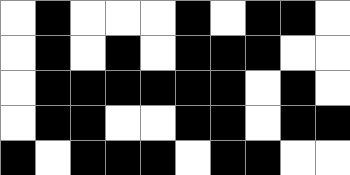[["white", "black", "white", "white", "white", "black", "white", "black", "black", "white"], ["white", "black", "white", "black", "white", "black", "black", "black", "white", "white"], ["white", "black", "black", "black", "black", "black", "black", "white", "black", "white"], ["white", "black", "black", "white", "white", "black", "black", "white", "black", "black"], ["black", "white", "black", "black", "black", "white", "black", "black", "white", "white"]]